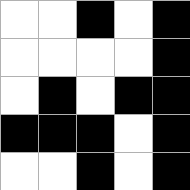[["white", "white", "black", "white", "black"], ["white", "white", "white", "white", "black"], ["white", "black", "white", "black", "black"], ["black", "black", "black", "white", "black"], ["white", "white", "black", "white", "black"]]